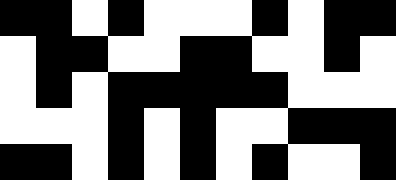[["black", "black", "white", "black", "white", "white", "white", "black", "white", "black", "black"], ["white", "black", "black", "white", "white", "black", "black", "white", "white", "black", "white"], ["white", "black", "white", "black", "black", "black", "black", "black", "white", "white", "white"], ["white", "white", "white", "black", "white", "black", "white", "white", "black", "black", "black"], ["black", "black", "white", "black", "white", "black", "white", "black", "white", "white", "black"]]